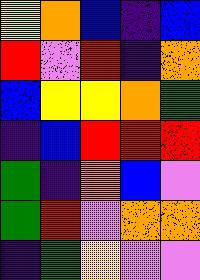[["yellow", "orange", "blue", "indigo", "blue"], ["red", "violet", "red", "indigo", "orange"], ["blue", "yellow", "yellow", "orange", "green"], ["indigo", "blue", "red", "red", "red"], ["green", "indigo", "orange", "blue", "violet"], ["green", "red", "violet", "orange", "orange"], ["indigo", "green", "yellow", "violet", "violet"]]